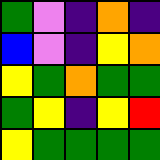[["green", "violet", "indigo", "orange", "indigo"], ["blue", "violet", "indigo", "yellow", "orange"], ["yellow", "green", "orange", "green", "green"], ["green", "yellow", "indigo", "yellow", "red"], ["yellow", "green", "green", "green", "green"]]